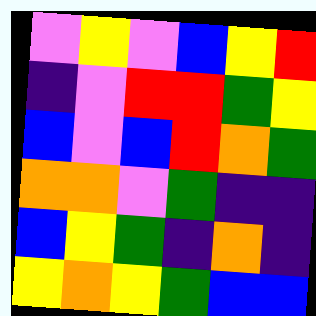[["violet", "yellow", "violet", "blue", "yellow", "red"], ["indigo", "violet", "red", "red", "green", "yellow"], ["blue", "violet", "blue", "red", "orange", "green"], ["orange", "orange", "violet", "green", "indigo", "indigo"], ["blue", "yellow", "green", "indigo", "orange", "indigo"], ["yellow", "orange", "yellow", "green", "blue", "blue"]]